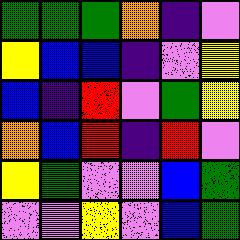[["green", "green", "green", "orange", "indigo", "violet"], ["yellow", "blue", "blue", "indigo", "violet", "yellow"], ["blue", "indigo", "red", "violet", "green", "yellow"], ["orange", "blue", "red", "indigo", "red", "violet"], ["yellow", "green", "violet", "violet", "blue", "green"], ["violet", "violet", "yellow", "violet", "blue", "green"]]